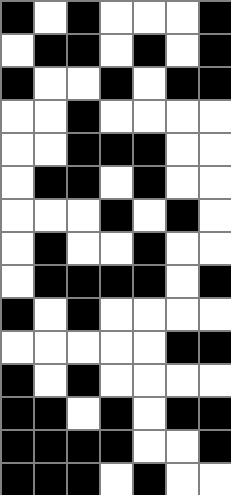[["black", "white", "black", "white", "white", "white", "black"], ["white", "black", "black", "white", "black", "white", "black"], ["black", "white", "white", "black", "white", "black", "black"], ["white", "white", "black", "white", "white", "white", "white"], ["white", "white", "black", "black", "black", "white", "white"], ["white", "black", "black", "white", "black", "white", "white"], ["white", "white", "white", "black", "white", "black", "white"], ["white", "black", "white", "white", "black", "white", "white"], ["white", "black", "black", "black", "black", "white", "black"], ["black", "white", "black", "white", "white", "white", "white"], ["white", "white", "white", "white", "white", "black", "black"], ["black", "white", "black", "white", "white", "white", "white"], ["black", "black", "white", "black", "white", "black", "black"], ["black", "black", "black", "black", "white", "white", "black"], ["black", "black", "black", "white", "black", "white", "white"]]